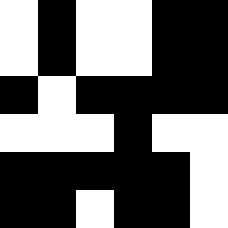[["white", "black", "white", "white", "black", "black"], ["white", "black", "white", "white", "black", "black"], ["black", "white", "black", "black", "black", "black"], ["white", "white", "white", "black", "white", "white"], ["black", "black", "black", "black", "black", "white"], ["black", "black", "white", "black", "black", "white"]]